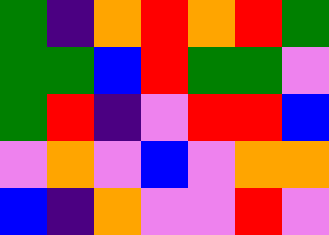[["green", "indigo", "orange", "red", "orange", "red", "green"], ["green", "green", "blue", "red", "green", "green", "violet"], ["green", "red", "indigo", "violet", "red", "red", "blue"], ["violet", "orange", "violet", "blue", "violet", "orange", "orange"], ["blue", "indigo", "orange", "violet", "violet", "red", "violet"]]